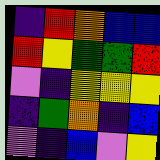[["indigo", "red", "orange", "blue", "blue"], ["red", "yellow", "green", "green", "red"], ["violet", "indigo", "yellow", "yellow", "yellow"], ["indigo", "green", "orange", "indigo", "blue"], ["violet", "indigo", "blue", "violet", "yellow"]]